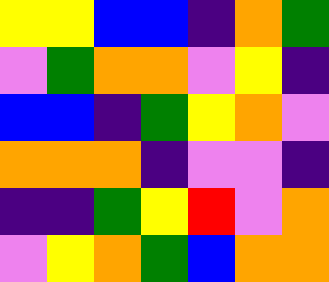[["yellow", "yellow", "blue", "blue", "indigo", "orange", "green"], ["violet", "green", "orange", "orange", "violet", "yellow", "indigo"], ["blue", "blue", "indigo", "green", "yellow", "orange", "violet"], ["orange", "orange", "orange", "indigo", "violet", "violet", "indigo"], ["indigo", "indigo", "green", "yellow", "red", "violet", "orange"], ["violet", "yellow", "orange", "green", "blue", "orange", "orange"]]